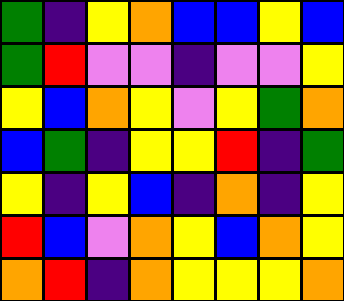[["green", "indigo", "yellow", "orange", "blue", "blue", "yellow", "blue"], ["green", "red", "violet", "violet", "indigo", "violet", "violet", "yellow"], ["yellow", "blue", "orange", "yellow", "violet", "yellow", "green", "orange"], ["blue", "green", "indigo", "yellow", "yellow", "red", "indigo", "green"], ["yellow", "indigo", "yellow", "blue", "indigo", "orange", "indigo", "yellow"], ["red", "blue", "violet", "orange", "yellow", "blue", "orange", "yellow"], ["orange", "red", "indigo", "orange", "yellow", "yellow", "yellow", "orange"]]